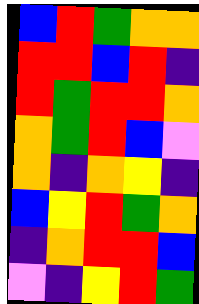[["blue", "red", "green", "orange", "orange"], ["red", "red", "blue", "red", "indigo"], ["red", "green", "red", "red", "orange"], ["orange", "green", "red", "blue", "violet"], ["orange", "indigo", "orange", "yellow", "indigo"], ["blue", "yellow", "red", "green", "orange"], ["indigo", "orange", "red", "red", "blue"], ["violet", "indigo", "yellow", "red", "green"]]